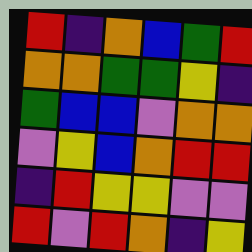[["red", "indigo", "orange", "blue", "green", "red"], ["orange", "orange", "green", "green", "yellow", "indigo"], ["green", "blue", "blue", "violet", "orange", "orange"], ["violet", "yellow", "blue", "orange", "red", "red"], ["indigo", "red", "yellow", "yellow", "violet", "violet"], ["red", "violet", "red", "orange", "indigo", "yellow"]]